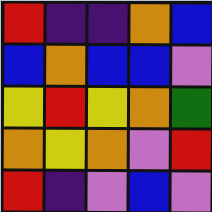[["red", "indigo", "indigo", "orange", "blue"], ["blue", "orange", "blue", "blue", "violet"], ["yellow", "red", "yellow", "orange", "green"], ["orange", "yellow", "orange", "violet", "red"], ["red", "indigo", "violet", "blue", "violet"]]